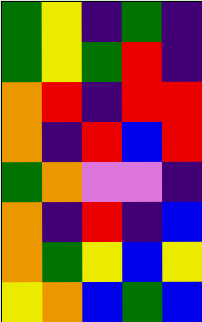[["green", "yellow", "indigo", "green", "indigo"], ["green", "yellow", "green", "red", "indigo"], ["orange", "red", "indigo", "red", "red"], ["orange", "indigo", "red", "blue", "red"], ["green", "orange", "violet", "violet", "indigo"], ["orange", "indigo", "red", "indigo", "blue"], ["orange", "green", "yellow", "blue", "yellow"], ["yellow", "orange", "blue", "green", "blue"]]